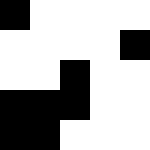[["black", "white", "white", "white", "white"], ["white", "white", "white", "white", "black"], ["white", "white", "black", "white", "white"], ["black", "black", "black", "white", "white"], ["black", "black", "white", "white", "white"]]